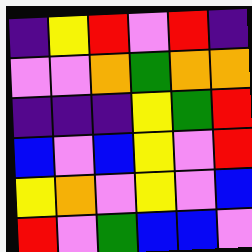[["indigo", "yellow", "red", "violet", "red", "indigo"], ["violet", "violet", "orange", "green", "orange", "orange"], ["indigo", "indigo", "indigo", "yellow", "green", "red"], ["blue", "violet", "blue", "yellow", "violet", "red"], ["yellow", "orange", "violet", "yellow", "violet", "blue"], ["red", "violet", "green", "blue", "blue", "violet"]]